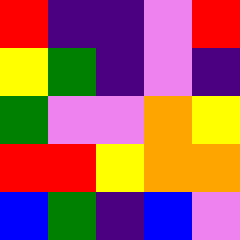[["red", "indigo", "indigo", "violet", "red"], ["yellow", "green", "indigo", "violet", "indigo"], ["green", "violet", "violet", "orange", "yellow"], ["red", "red", "yellow", "orange", "orange"], ["blue", "green", "indigo", "blue", "violet"]]